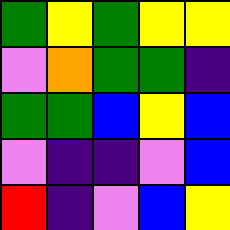[["green", "yellow", "green", "yellow", "yellow"], ["violet", "orange", "green", "green", "indigo"], ["green", "green", "blue", "yellow", "blue"], ["violet", "indigo", "indigo", "violet", "blue"], ["red", "indigo", "violet", "blue", "yellow"]]